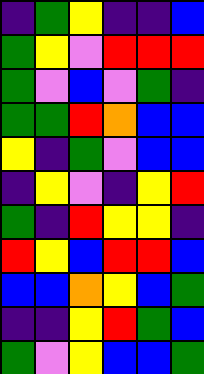[["indigo", "green", "yellow", "indigo", "indigo", "blue"], ["green", "yellow", "violet", "red", "red", "red"], ["green", "violet", "blue", "violet", "green", "indigo"], ["green", "green", "red", "orange", "blue", "blue"], ["yellow", "indigo", "green", "violet", "blue", "blue"], ["indigo", "yellow", "violet", "indigo", "yellow", "red"], ["green", "indigo", "red", "yellow", "yellow", "indigo"], ["red", "yellow", "blue", "red", "red", "blue"], ["blue", "blue", "orange", "yellow", "blue", "green"], ["indigo", "indigo", "yellow", "red", "green", "blue"], ["green", "violet", "yellow", "blue", "blue", "green"]]